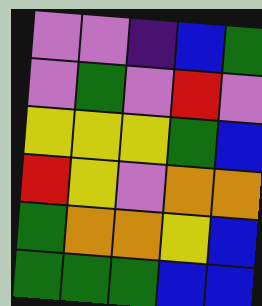[["violet", "violet", "indigo", "blue", "green"], ["violet", "green", "violet", "red", "violet"], ["yellow", "yellow", "yellow", "green", "blue"], ["red", "yellow", "violet", "orange", "orange"], ["green", "orange", "orange", "yellow", "blue"], ["green", "green", "green", "blue", "blue"]]